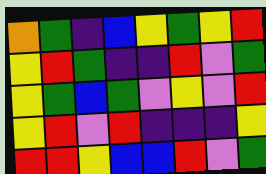[["orange", "green", "indigo", "blue", "yellow", "green", "yellow", "red"], ["yellow", "red", "green", "indigo", "indigo", "red", "violet", "green"], ["yellow", "green", "blue", "green", "violet", "yellow", "violet", "red"], ["yellow", "red", "violet", "red", "indigo", "indigo", "indigo", "yellow"], ["red", "red", "yellow", "blue", "blue", "red", "violet", "green"]]